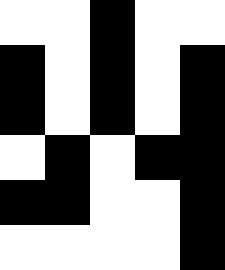[["white", "white", "black", "white", "white"], ["black", "white", "black", "white", "black"], ["black", "white", "black", "white", "black"], ["white", "black", "white", "black", "black"], ["black", "black", "white", "white", "black"], ["white", "white", "white", "white", "black"]]